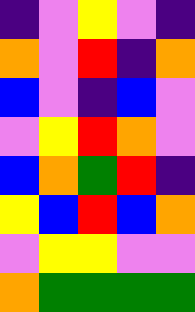[["indigo", "violet", "yellow", "violet", "indigo"], ["orange", "violet", "red", "indigo", "orange"], ["blue", "violet", "indigo", "blue", "violet"], ["violet", "yellow", "red", "orange", "violet"], ["blue", "orange", "green", "red", "indigo"], ["yellow", "blue", "red", "blue", "orange"], ["violet", "yellow", "yellow", "violet", "violet"], ["orange", "green", "green", "green", "green"]]